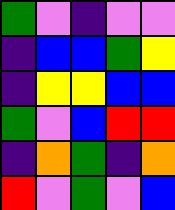[["green", "violet", "indigo", "violet", "violet"], ["indigo", "blue", "blue", "green", "yellow"], ["indigo", "yellow", "yellow", "blue", "blue"], ["green", "violet", "blue", "red", "red"], ["indigo", "orange", "green", "indigo", "orange"], ["red", "violet", "green", "violet", "blue"]]